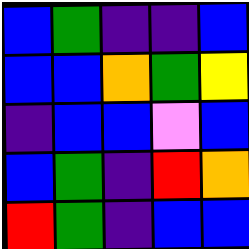[["blue", "green", "indigo", "indigo", "blue"], ["blue", "blue", "orange", "green", "yellow"], ["indigo", "blue", "blue", "violet", "blue"], ["blue", "green", "indigo", "red", "orange"], ["red", "green", "indigo", "blue", "blue"]]